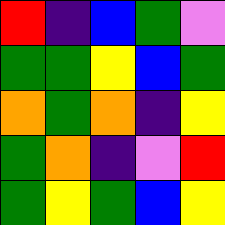[["red", "indigo", "blue", "green", "violet"], ["green", "green", "yellow", "blue", "green"], ["orange", "green", "orange", "indigo", "yellow"], ["green", "orange", "indigo", "violet", "red"], ["green", "yellow", "green", "blue", "yellow"]]